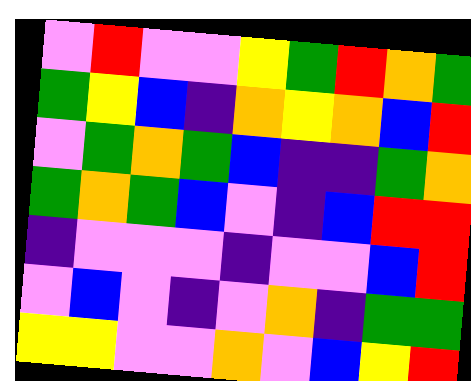[["violet", "red", "violet", "violet", "yellow", "green", "red", "orange", "green"], ["green", "yellow", "blue", "indigo", "orange", "yellow", "orange", "blue", "red"], ["violet", "green", "orange", "green", "blue", "indigo", "indigo", "green", "orange"], ["green", "orange", "green", "blue", "violet", "indigo", "blue", "red", "red"], ["indigo", "violet", "violet", "violet", "indigo", "violet", "violet", "blue", "red"], ["violet", "blue", "violet", "indigo", "violet", "orange", "indigo", "green", "green"], ["yellow", "yellow", "violet", "violet", "orange", "violet", "blue", "yellow", "red"]]